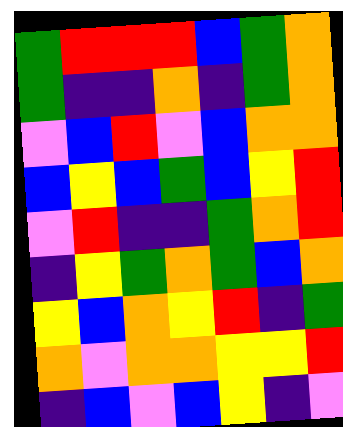[["green", "red", "red", "red", "blue", "green", "orange"], ["green", "indigo", "indigo", "orange", "indigo", "green", "orange"], ["violet", "blue", "red", "violet", "blue", "orange", "orange"], ["blue", "yellow", "blue", "green", "blue", "yellow", "red"], ["violet", "red", "indigo", "indigo", "green", "orange", "red"], ["indigo", "yellow", "green", "orange", "green", "blue", "orange"], ["yellow", "blue", "orange", "yellow", "red", "indigo", "green"], ["orange", "violet", "orange", "orange", "yellow", "yellow", "red"], ["indigo", "blue", "violet", "blue", "yellow", "indigo", "violet"]]